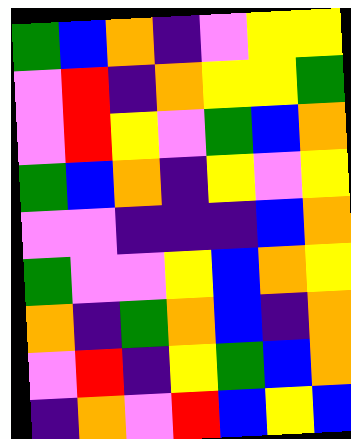[["green", "blue", "orange", "indigo", "violet", "yellow", "yellow"], ["violet", "red", "indigo", "orange", "yellow", "yellow", "green"], ["violet", "red", "yellow", "violet", "green", "blue", "orange"], ["green", "blue", "orange", "indigo", "yellow", "violet", "yellow"], ["violet", "violet", "indigo", "indigo", "indigo", "blue", "orange"], ["green", "violet", "violet", "yellow", "blue", "orange", "yellow"], ["orange", "indigo", "green", "orange", "blue", "indigo", "orange"], ["violet", "red", "indigo", "yellow", "green", "blue", "orange"], ["indigo", "orange", "violet", "red", "blue", "yellow", "blue"]]